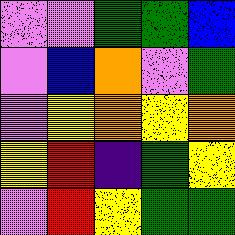[["violet", "violet", "green", "green", "blue"], ["violet", "blue", "orange", "violet", "green"], ["violet", "yellow", "orange", "yellow", "orange"], ["yellow", "red", "indigo", "green", "yellow"], ["violet", "red", "yellow", "green", "green"]]